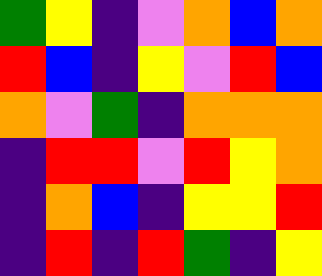[["green", "yellow", "indigo", "violet", "orange", "blue", "orange"], ["red", "blue", "indigo", "yellow", "violet", "red", "blue"], ["orange", "violet", "green", "indigo", "orange", "orange", "orange"], ["indigo", "red", "red", "violet", "red", "yellow", "orange"], ["indigo", "orange", "blue", "indigo", "yellow", "yellow", "red"], ["indigo", "red", "indigo", "red", "green", "indigo", "yellow"]]